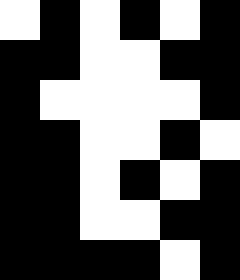[["white", "black", "white", "black", "white", "black"], ["black", "black", "white", "white", "black", "black"], ["black", "white", "white", "white", "white", "black"], ["black", "black", "white", "white", "black", "white"], ["black", "black", "white", "black", "white", "black"], ["black", "black", "white", "white", "black", "black"], ["black", "black", "black", "black", "white", "black"]]